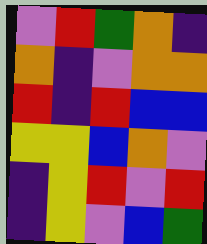[["violet", "red", "green", "orange", "indigo"], ["orange", "indigo", "violet", "orange", "orange"], ["red", "indigo", "red", "blue", "blue"], ["yellow", "yellow", "blue", "orange", "violet"], ["indigo", "yellow", "red", "violet", "red"], ["indigo", "yellow", "violet", "blue", "green"]]